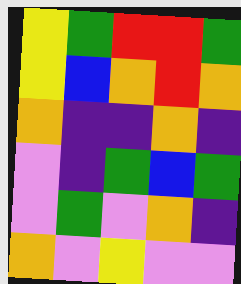[["yellow", "green", "red", "red", "green"], ["yellow", "blue", "orange", "red", "orange"], ["orange", "indigo", "indigo", "orange", "indigo"], ["violet", "indigo", "green", "blue", "green"], ["violet", "green", "violet", "orange", "indigo"], ["orange", "violet", "yellow", "violet", "violet"]]